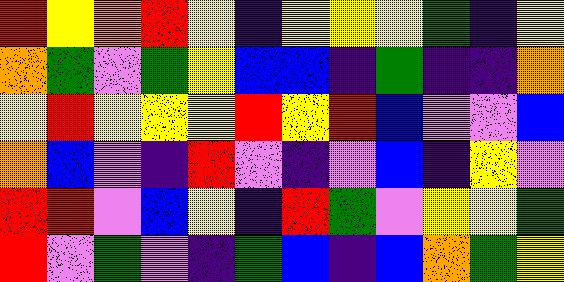[["red", "yellow", "orange", "red", "yellow", "indigo", "yellow", "yellow", "yellow", "green", "indigo", "yellow"], ["orange", "green", "violet", "green", "yellow", "blue", "blue", "indigo", "green", "indigo", "indigo", "orange"], ["yellow", "red", "yellow", "yellow", "yellow", "red", "yellow", "red", "blue", "violet", "violet", "blue"], ["orange", "blue", "violet", "indigo", "red", "violet", "indigo", "violet", "blue", "indigo", "yellow", "violet"], ["red", "red", "violet", "blue", "yellow", "indigo", "red", "green", "violet", "yellow", "yellow", "green"], ["red", "violet", "green", "violet", "indigo", "green", "blue", "indigo", "blue", "orange", "green", "yellow"]]